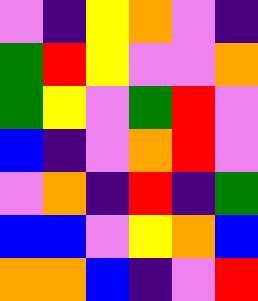[["violet", "indigo", "yellow", "orange", "violet", "indigo"], ["green", "red", "yellow", "violet", "violet", "orange"], ["green", "yellow", "violet", "green", "red", "violet"], ["blue", "indigo", "violet", "orange", "red", "violet"], ["violet", "orange", "indigo", "red", "indigo", "green"], ["blue", "blue", "violet", "yellow", "orange", "blue"], ["orange", "orange", "blue", "indigo", "violet", "red"]]